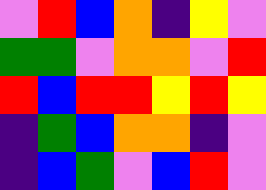[["violet", "red", "blue", "orange", "indigo", "yellow", "violet"], ["green", "green", "violet", "orange", "orange", "violet", "red"], ["red", "blue", "red", "red", "yellow", "red", "yellow"], ["indigo", "green", "blue", "orange", "orange", "indigo", "violet"], ["indigo", "blue", "green", "violet", "blue", "red", "violet"]]